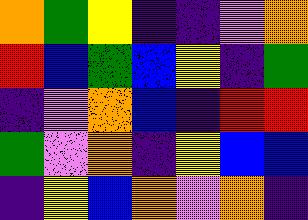[["orange", "green", "yellow", "indigo", "indigo", "violet", "orange"], ["red", "blue", "green", "blue", "yellow", "indigo", "green"], ["indigo", "violet", "orange", "blue", "indigo", "red", "red"], ["green", "violet", "orange", "indigo", "yellow", "blue", "blue"], ["indigo", "yellow", "blue", "orange", "violet", "orange", "indigo"]]